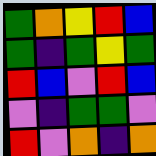[["green", "orange", "yellow", "red", "blue"], ["green", "indigo", "green", "yellow", "green"], ["red", "blue", "violet", "red", "blue"], ["violet", "indigo", "green", "green", "violet"], ["red", "violet", "orange", "indigo", "orange"]]